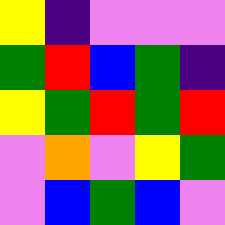[["yellow", "indigo", "violet", "violet", "violet"], ["green", "red", "blue", "green", "indigo"], ["yellow", "green", "red", "green", "red"], ["violet", "orange", "violet", "yellow", "green"], ["violet", "blue", "green", "blue", "violet"]]